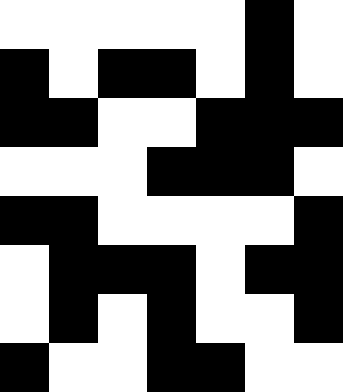[["white", "white", "white", "white", "white", "black", "white"], ["black", "white", "black", "black", "white", "black", "white"], ["black", "black", "white", "white", "black", "black", "black"], ["white", "white", "white", "black", "black", "black", "white"], ["black", "black", "white", "white", "white", "white", "black"], ["white", "black", "black", "black", "white", "black", "black"], ["white", "black", "white", "black", "white", "white", "black"], ["black", "white", "white", "black", "black", "white", "white"]]